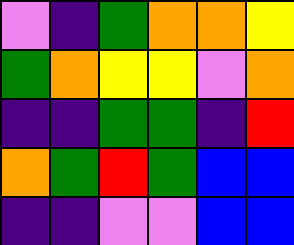[["violet", "indigo", "green", "orange", "orange", "yellow"], ["green", "orange", "yellow", "yellow", "violet", "orange"], ["indigo", "indigo", "green", "green", "indigo", "red"], ["orange", "green", "red", "green", "blue", "blue"], ["indigo", "indigo", "violet", "violet", "blue", "blue"]]